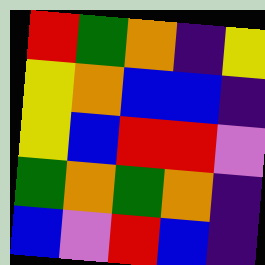[["red", "green", "orange", "indigo", "yellow"], ["yellow", "orange", "blue", "blue", "indigo"], ["yellow", "blue", "red", "red", "violet"], ["green", "orange", "green", "orange", "indigo"], ["blue", "violet", "red", "blue", "indigo"]]